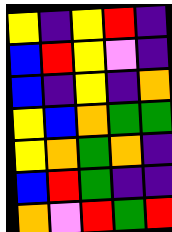[["yellow", "indigo", "yellow", "red", "indigo"], ["blue", "red", "yellow", "violet", "indigo"], ["blue", "indigo", "yellow", "indigo", "orange"], ["yellow", "blue", "orange", "green", "green"], ["yellow", "orange", "green", "orange", "indigo"], ["blue", "red", "green", "indigo", "indigo"], ["orange", "violet", "red", "green", "red"]]